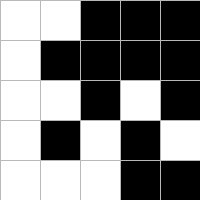[["white", "white", "black", "black", "black"], ["white", "black", "black", "black", "black"], ["white", "white", "black", "white", "black"], ["white", "black", "white", "black", "white"], ["white", "white", "white", "black", "black"]]